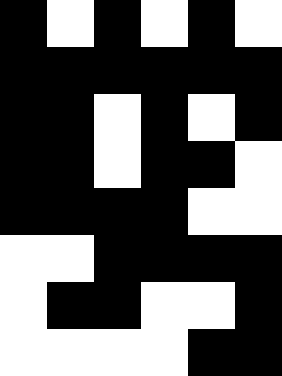[["black", "white", "black", "white", "black", "white"], ["black", "black", "black", "black", "black", "black"], ["black", "black", "white", "black", "white", "black"], ["black", "black", "white", "black", "black", "white"], ["black", "black", "black", "black", "white", "white"], ["white", "white", "black", "black", "black", "black"], ["white", "black", "black", "white", "white", "black"], ["white", "white", "white", "white", "black", "black"]]